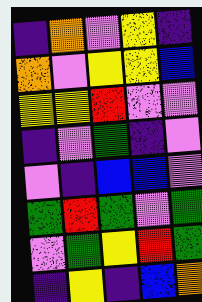[["indigo", "orange", "violet", "yellow", "indigo"], ["orange", "violet", "yellow", "yellow", "blue"], ["yellow", "yellow", "red", "violet", "violet"], ["indigo", "violet", "green", "indigo", "violet"], ["violet", "indigo", "blue", "blue", "violet"], ["green", "red", "green", "violet", "green"], ["violet", "green", "yellow", "red", "green"], ["indigo", "yellow", "indigo", "blue", "orange"]]